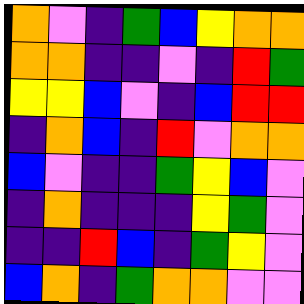[["orange", "violet", "indigo", "green", "blue", "yellow", "orange", "orange"], ["orange", "orange", "indigo", "indigo", "violet", "indigo", "red", "green"], ["yellow", "yellow", "blue", "violet", "indigo", "blue", "red", "red"], ["indigo", "orange", "blue", "indigo", "red", "violet", "orange", "orange"], ["blue", "violet", "indigo", "indigo", "green", "yellow", "blue", "violet"], ["indigo", "orange", "indigo", "indigo", "indigo", "yellow", "green", "violet"], ["indigo", "indigo", "red", "blue", "indigo", "green", "yellow", "violet"], ["blue", "orange", "indigo", "green", "orange", "orange", "violet", "violet"]]